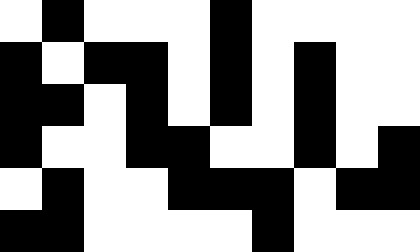[["white", "black", "white", "white", "white", "black", "white", "white", "white", "white"], ["black", "white", "black", "black", "white", "black", "white", "black", "white", "white"], ["black", "black", "white", "black", "white", "black", "white", "black", "white", "white"], ["black", "white", "white", "black", "black", "white", "white", "black", "white", "black"], ["white", "black", "white", "white", "black", "black", "black", "white", "black", "black"], ["black", "black", "white", "white", "white", "white", "black", "white", "white", "white"]]